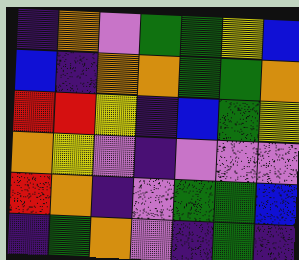[["indigo", "orange", "violet", "green", "green", "yellow", "blue"], ["blue", "indigo", "orange", "orange", "green", "green", "orange"], ["red", "red", "yellow", "indigo", "blue", "green", "yellow"], ["orange", "yellow", "violet", "indigo", "violet", "violet", "violet"], ["red", "orange", "indigo", "violet", "green", "green", "blue"], ["indigo", "green", "orange", "violet", "indigo", "green", "indigo"]]